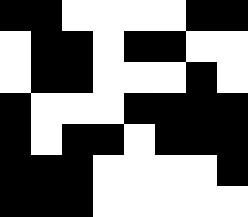[["black", "black", "white", "white", "white", "white", "black", "black"], ["white", "black", "black", "white", "black", "black", "white", "white"], ["white", "black", "black", "white", "white", "white", "black", "white"], ["black", "white", "white", "white", "black", "black", "black", "black"], ["black", "white", "black", "black", "white", "black", "black", "black"], ["black", "black", "black", "white", "white", "white", "white", "black"], ["black", "black", "black", "white", "white", "white", "white", "white"]]